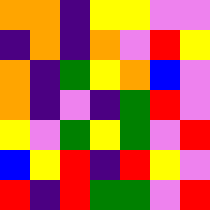[["orange", "orange", "indigo", "yellow", "yellow", "violet", "violet"], ["indigo", "orange", "indigo", "orange", "violet", "red", "yellow"], ["orange", "indigo", "green", "yellow", "orange", "blue", "violet"], ["orange", "indigo", "violet", "indigo", "green", "red", "violet"], ["yellow", "violet", "green", "yellow", "green", "violet", "red"], ["blue", "yellow", "red", "indigo", "red", "yellow", "violet"], ["red", "indigo", "red", "green", "green", "violet", "red"]]